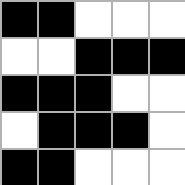[["black", "black", "white", "white", "white"], ["white", "white", "black", "black", "black"], ["black", "black", "black", "white", "white"], ["white", "black", "black", "black", "white"], ["black", "black", "white", "white", "white"]]